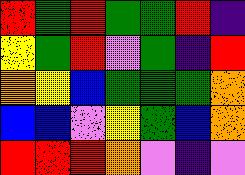[["red", "green", "red", "green", "green", "red", "indigo"], ["yellow", "green", "red", "violet", "green", "indigo", "red"], ["orange", "yellow", "blue", "green", "green", "green", "orange"], ["blue", "blue", "violet", "yellow", "green", "blue", "orange"], ["red", "red", "red", "orange", "violet", "indigo", "violet"]]